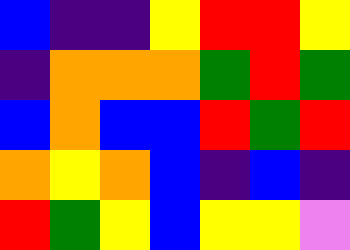[["blue", "indigo", "indigo", "yellow", "red", "red", "yellow"], ["indigo", "orange", "orange", "orange", "green", "red", "green"], ["blue", "orange", "blue", "blue", "red", "green", "red"], ["orange", "yellow", "orange", "blue", "indigo", "blue", "indigo"], ["red", "green", "yellow", "blue", "yellow", "yellow", "violet"]]